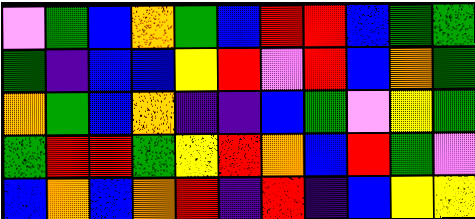[["violet", "green", "blue", "orange", "green", "blue", "red", "red", "blue", "green", "green"], ["green", "indigo", "blue", "blue", "yellow", "red", "violet", "red", "blue", "orange", "green"], ["orange", "green", "blue", "orange", "indigo", "indigo", "blue", "green", "violet", "yellow", "green"], ["green", "red", "red", "green", "yellow", "red", "orange", "blue", "red", "green", "violet"], ["blue", "orange", "blue", "orange", "red", "indigo", "red", "indigo", "blue", "yellow", "yellow"]]